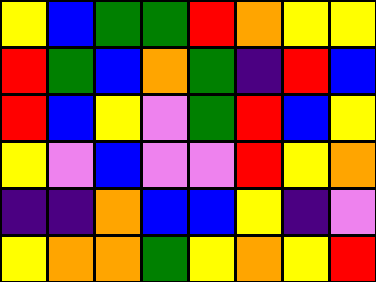[["yellow", "blue", "green", "green", "red", "orange", "yellow", "yellow"], ["red", "green", "blue", "orange", "green", "indigo", "red", "blue"], ["red", "blue", "yellow", "violet", "green", "red", "blue", "yellow"], ["yellow", "violet", "blue", "violet", "violet", "red", "yellow", "orange"], ["indigo", "indigo", "orange", "blue", "blue", "yellow", "indigo", "violet"], ["yellow", "orange", "orange", "green", "yellow", "orange", "yellow", "red"]]